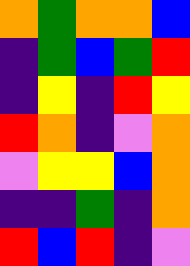[["orange", "green", "orange", "orange", "blue"], ["indigo", "green", "blue", "green", "red"], ["indigo", "yellow", "indigo", "red", "yellow"], ["red", "orange", "indigo", "violet", "orange"], ["violet", "yellow", "yellow", "blue", "orange"], ["indigo", "indigo", "green", "indigo", "orange"], ["red", "blue", "red", "indigo", "violet"]]